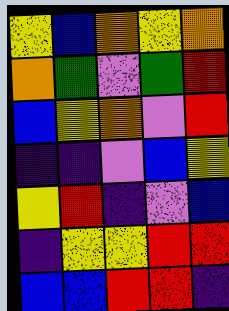[["yellow", "blue", "orange", "yellow", "orange"], ["orange", "green", "violet", "green", "red"], ["blue", "yellow", "orange", "violet", "red"], ["indigo", "indigo", "violet", "blue", "yellow"], ["yellow", "red", "indigo", "violet", "blue"], ["indigo", "yellow", "yellow", "red", "red"], ["blue", "blue", "red", "red", "indigo"]]